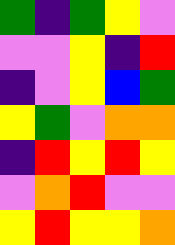[["green", "indigo", "green", "yellow", "violet"], ["violet", "violet", "yellow", "indigo", "red"], ["indigo", "violet", "yellow", "blue", "green"], ["yellow", "green", "violet", "orange", "orange"], ["indigo", "red", "yellow", "red", "yellow"], ["violet", "orange", "red", "violet", "violet"], ["yellow", "red", "yellow", "yellow", "orange"]]